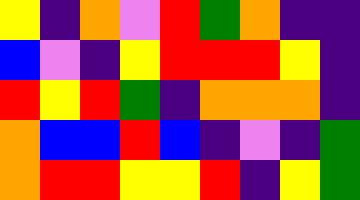[["yellow", "indigo", "orange", "violet", "red", "green", "orange", "indigo", "indigo"], ["blue", "violet", "indigo", "yellow", "red", "red", "red", "yellow", "indigo"], ["red", "yellow", "red", "green", "indigo", "orange", "orange", "orange", "indigo"], ["orange", "blue", "blue", "red", "blue", "indigo", "violet", "indigo", "green"], ["orange", "red", "red", "yellow", "yellow", "red", "indigo", "yellow", "green"]]